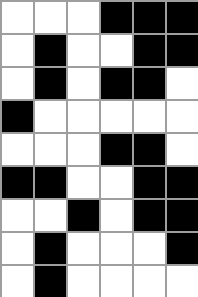[["white", "white", "white", "black", "black", "black"], ["white", "black", "white", "white", "black", "black"], ["white", "black", "white", "black", "black", "white"], ["black", "white", "white", "white", "white", "white"], ["white", "white", "white", "black", "black", "white"], ["black", "black", "white", "white", "black", "black"], ["white", "white", "black", "white", "black", "black"], ["white", "black", "white", "white", "white", "black"], ["white", "black", "white", "white", "white", "white"]]